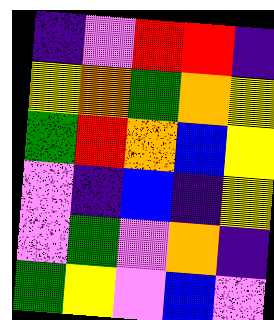[["indigo", "violet", "red", "red", "indigo"], ["yellow", "orange", "green", "orange", "yellow"], ["green", "red", "orange", "blue", "yellow"], ["violet", "indigo", "blue", "indigo", "yellow"], ["violet", "green", "violet", "orange", "indigo"], ["green", "yellow", "violet", "blue", "violet"]]